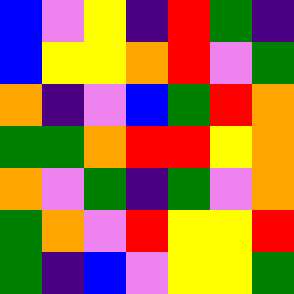[["blue", "violet", "yellow", "indigo", "red", "green", "indigo"], ["blue", "yellow", "yellow", "orange", "red", "violet", "green"], ["orange", "indigo", "violet", "blue", "green", "red", "orange"], ["green", "green", "orange", "red", "red", "yellow", "orange"], ["orange", "violet", "green", "indigo", "green", "violet", "orange"], ["green", "orange", "violet", "red", "yellow", "yellow", "red"], ["green", "indigo", "blue", "violet", "yellow", "yellow", "green"]]